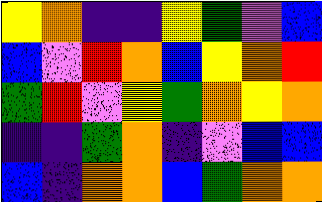[["yellow", "orange", "indigo", "indigo", "yellow", "green", "violet", "blue"], ["blue", "violet", "red", "orange", "blue", "yellow", "orange", "red"], ["green", "red", "violet", "yellow", "green", "orange", "yellow", "orange"], ["indigo", "indigo", "green", "orange", "indigo", "violet", "blue", "blue"], ["blue", "indigo", "orange", "orange", "blue", "green", "orange", "orange"]]